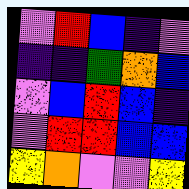[["violet", "red", "blue", "indigo", "violet"], ["indigo", "indigo", "green", "orange", "blue"], ["violet", "blue", "red", "blue", "indigo"], ["violet", "red", "red", "blue", "blue"], ["yellow", "orange", "violet", "violet", "yellow"]]